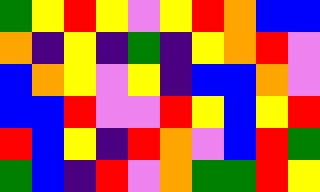[["green", "yellow", "red", "yellow", "violet", "yellow", "red", "orange", "blue", "blue"], ["orange", "indigo", "yellow", "indigo", "green", "indigo", "yellow", "orange", "red", "violet"], ["blue", "orange", "yellow", "violet", "yellow", "indigo", "blue", "blue", "orange", "violet"], ["blue", "blue", "red", "violet", "violet", "red", "yellow", "blue", "yellow", "red"], ["red", "blue", "yellow", "indigo", "red", "orange", "violet", "blue", "red", "green"], ["green", "blue", "indigo", "red", "violet", "orange", "green", "green", "red", "yellow"]]